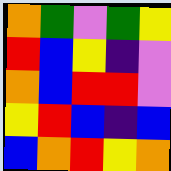[["orange", "green", "violet", "green", "yellow"], ["red", "blue", "yellow", "indigo", "violet"], ["orange", "blue", "red", "red", "violet"], ["yellow", "red", "blue", "indigo", "blue"], ["blue", "orange", "red", "yellow", "orange"]]